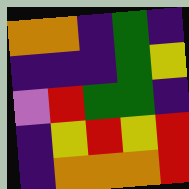[["orange", "orange", "indigo", "green", "indigo"], ["indigo", "indigo", "indigo", "green", "yellow"], ["violet", "red", "green", "green", "indigo"], ["indigo", "yellow", "red", "yellow", "red"], ["indigo", "orange", "orange", "orange", "red"]]